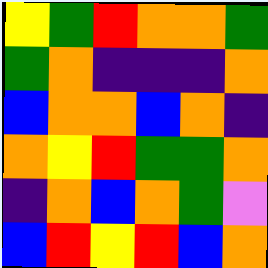[["yellow", "green", "red", "orange", "orange", "green"], ["green", "orange", "indigo", "indigo", "indigo", "orange"], ["blue", "orange", "orange", "blue", "orange", "indigo"], ["orange", "yellow", "red", "green", "green", "orange"], ["indigo", "orange", "blue", "orange", "green", "violet"], ["blue", "red", "yellow", "red", "blue", "orange"]]